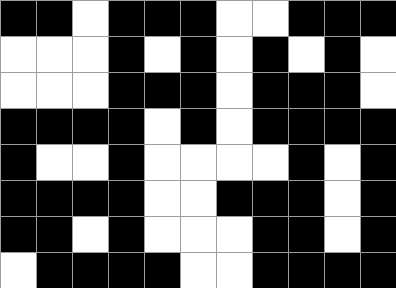[["black", "black", "white", "black", "black", "black", "white", "white", "black", "black", "black"], ["white", "white", "white", "black", "white", "black", "white", "black", "white", "black", "white"], ["white", "white", "white", "black", "black", "black", "white", "black", "black", "black", "white"], ["black", "black", "black", "black", "white", "black", "white", "black", "black", "black", "black"], ["black", "white", "white", "black", "white", "white", "white", "white", "black", "white", "black"], ["black", "black", "black", "black", "white", "white", "black", "black", "black", "white", "black"], ["black", "black", "white", "black", "white", "white", "white", "black", "black", "white", "black"], ["white", "black", "black", "black", "black", "white", "white", "black", "black", "black", "black"]]